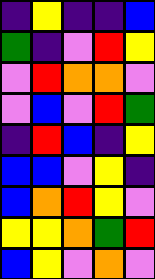[["indigo", "yellow", "indigo", "indigo", "blue"], ["green", "indigo", "violet", "red", "yellow"], ["violet", "red", "orange", "orange", "violet"], ["violet", "blue", "violet", "red", "green"], ["indigo", "red", "blue", "indigo", "yellow"], ["blue", "blue", "violet", "yellow", "indigo"], ["blue", "orange", "red", "yellow", "violet"], ["yellow", "yellow", "orange", "green", "red"], ["blue", "yellow", "violet", "orange", "violet"]]